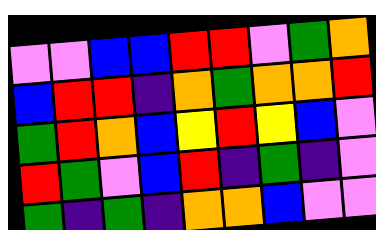[["violet", "violet", "blue", "blue", "red", "red", "violet", "green", "orange"], ["blue", "red", "red", "indigo", "orange", "green", "orange", "orange", "red"], ["green", "red", "orange", "blue", "yellow", "red", "yellow", "blue", "violet"], ["red", "green", "violet", "blue", "red", "indigo", "green", "indigo", "violet"], ["green", "indigo", "green", "indigo", "orange", "orange", "blue", "violet", "violet"]]